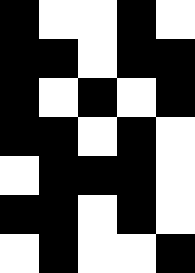[["black", "white", "white", "black", "white"], ["black", "black", "white", "black", "black"], ["black", "white", "black", "white", "black"], ["black", "black", "white", "black", "white"], ["white", "black", "black", "black", "white"], ["black", "black", "white", "black", "white"], ["white", "black", "white", "white", "black"]]